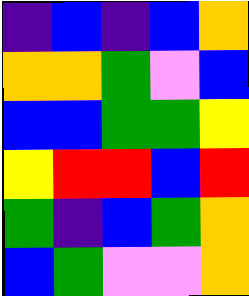[["indigo", "blue", "indigo", "blue", "orange"], ["orange", "orange", "green", "violet", "blue"], ["blue", "blue", "green", "green", "yellow"], ["yellow", "red", "red", "blue", "red"], ["green", "indigo", "blue", "green", "orange"], ["blue", "green", "violet", "violet", "orange"]]